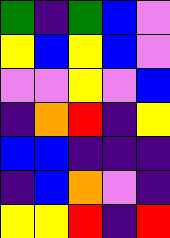[["green", "indigo", "green", "blue", "violet"], ["yellow", "blue", "yellow", "blue", "violet"], ["violet", "violet", "yellow", "violet", "blue"], ["indigo", "orange", "red", "indigo", "yellow"], ["blue", "blue", "indigo", "indigo", "indigo"], ["indigo", "blue", "orange", "violet", "indigo"], ["yellow", "yellow", "red", "indigo", "red"]]